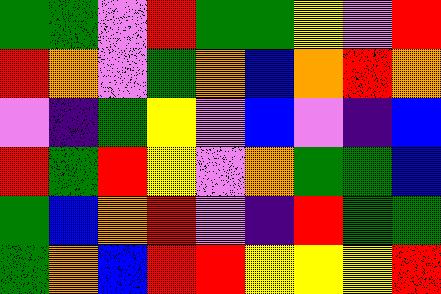[["green", "green", "violet", "red", "green", "green", "yellow", "violet", "red"], ["red", "orange", "violet", "green", "orange", "blue", "orange", "red", "orange"], ["violet", "indigo", "green", "yellow", "violet", "blue", "violet", "indigo", "blue"], ["red", "green", "red", "yellow", "violet", "orange", "green", "green", "blue"], ["green", "blue", "orange", "red", "violet", "indigo", "red", "green", "green"], ["green", "orange", "blue", "red", "red", "yellow", "yellow", "yellow", "red"]]